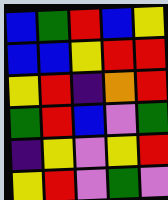[["blue", "green", "red", "blue", "yellow"], ["blue", "blue", "yellow", "red", "red"], ["yellow", "red", "indigo", "orange", "red"], ["green", "red", "blue", "violet", "green"], ["indigo", "yellow", "violet", "yellow", "red"], ["yellow", "red", "violet", "green", "violet"]]